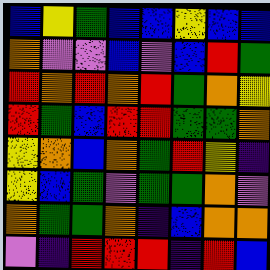[["blue", "yellow", "green", "blue", "blue", "yellow", "blue", "blue"], ["orange", "violet", "violet", "blue", "violet", "blue", "red", "green"], ["red", "orange", "red", "orange", "red", "green", "orange", "yellow"], ["red", "green", "blue", "red", "red", "green", "green", "orange"], ["yellow", "orange", "blue", "orange", "green", "red", "yellow", "indigo"], ["yellow", "blue", "green", "violet", "green", "green", "orange", "violet"], ["orange", "green", "green", "orange", "indigo", "blue", "orange", "orange"], ["violet", "indigo", "red", "red", "red", "indigo", "red", "blue"]]